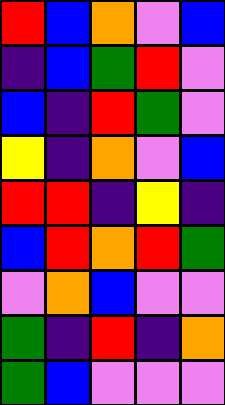[["red", "blue", "orange", "violet", "blue"], ["indigo", "blue", "green", "red", "violet"], ["blue", "indigo", "red", "green", "violet"], ["yellow", "indigo", "orange", "violet", "blue"], ["red", "red", "indigo", "yellow", "indigo"], ["blue", "red", "orange", "red", "green"], ["violet", "orange", "blue", "violet", "violet"], ["green", "indigo", "red", "indigo", "orange"], ["green", "blue", "violet", "violet", "violet"]]